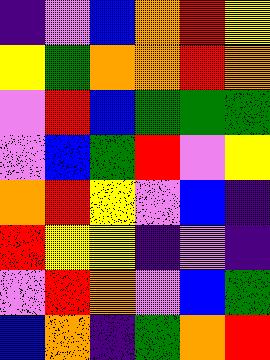[["indigo", "violet", "blue", "orange", "red", "yellow"], ["yellow", "green", "orange", "orange", "red", "orange"], ["violet", "red", "blue", "green", "green", "green"], ["violet", "blue", "green", "red", "violet", "yellow"], ["orange", "red", "yellow", "violet", "blue", "indigo"], ["red", "yellow", "yellow", "indigo", "violet", "indigo"], ["violet", "red", "orange", "violet", "blue", "green"], ["blue", "orange", "indigo", "green", "orange", "red"]]